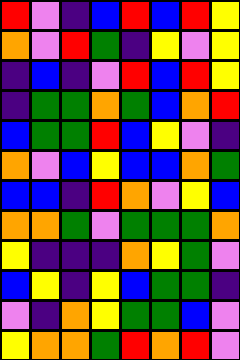[["red", "violet", "indigo", "blue", "red", "blue", "red", "yellow"], ["orange", "violet", "red", "green", "indigo", "yellow", "violet", "yellow"], ["indigo", "blue", "indigo", "violet", "red", "blue", "red", "yellow"], ["indigo", "green", "green", "orange", "green", "blue", "orange", "red"], ["blue", "green", "green", "red", "blue", "yellow", "violet", "indigo"], ["orange", "violet", "blue", "yellow", "blue", "blue", "orange", "green"], ["blue", "blue", "indigo", "red", "orange", "violet", "yellow", "blue"], ["orange", "orange", "green", "violet", "green", "green", "green", "orange"], ["yellow", "indigo", "indigo", "indigo", "orange", "yellow", "green", "violet"], ["blue", "yellow", "indigo", "yellow", "blue", "green", "green", "indigo"], ["violet", "indigo", "orange", "yellow", "green", "green", "blue", "violet"], ["yellow", "orange", "orange", "green", "red", "orange", "red", "violet"]]